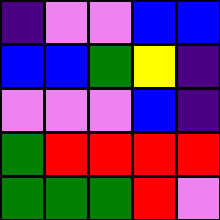[["indigo", "violet", "violet", "blue", "blue"], ["blue", "blue", "green", "yellow", "indigo"], ["violet", "violet", "violet", "blue", "indigo"], ["green", "red", "red", "red", "red"], ["green", "green", "green", "red", "violet"]]